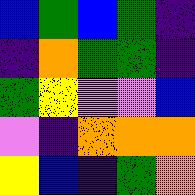[["blue", "green", "blue", "green", "indigo"], ["indigo", "orange", "green", "green", "indigo"], ["green", "yellow", "violet", "violet", "blue"], ["violet", "indigo", "orange", "orange", "orange"], ["yellow", "blue", "indigo", "green", "orange"]]